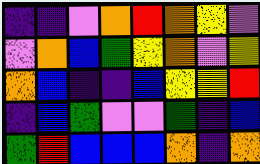[["indigo", "indigo", "violet", "orange", "red", "orange", "yellow", "violet"], ["violet", "orange", "blue", "green", "yellow", "orange", "violet", "yellow"], ["orange", "blue", "indigo", "indigo", "blue", "yellow", "yellow", "red"], ["indigo", "blue", "green", "violet", "violet", "green", "indigo", "blue"], ["green", "red", "blue", "blue", "blue", "orange", "indigo", "orange"]]